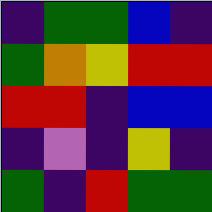[["indigo", "green", "green", "blue", "indigo"], ["green", "orange", "yellow", "red", "red"], ["red", "red", "indigo", "blue", "blue"], ["indigo", "violet", "indigo", "yellow", "indigo"], ["green", "indigo", "red", "green", "green"]]